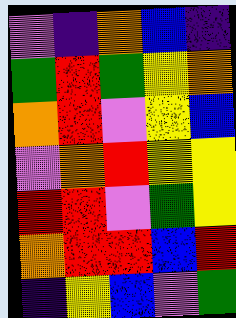[["violet", "indigo", "orange", "blue", "indigo"], ["green", "red", "green", "yellow", "orange"], ["orange", "red", "violet", "yellow", "blue"], ["violet", "orange", "red", "yellow", "yellow"], ["red", "red", "violet", "green", "yellow"], ["orange", "red", "red", "blue", "red"], ["indigo", "yellow", "blue", "violet", "green"]]